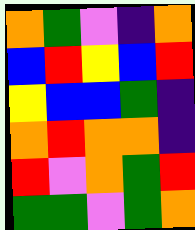[["orange", "green", "violet", "indigo", "orange"], ["blue", "red", "yellow", "blue", "red"], ["yellow", "blue", "blue", "green", "indigo"], ["orange", "red", "orange", "orange", "indigo"], ["red", "violet", "orange", "green", "red"], ["green", "green", "violet", "green", "orange"]]